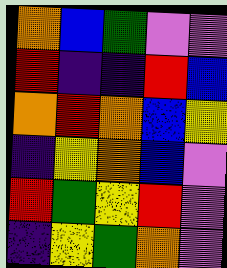[["orange", "blue", "green", "violet", "violet"], ["red", "indigo", "indigo", "red", "blue"], ["orange", "red", "orange", "blue", "yellow"], ["indigo", "yellow", "orange", "blue", "violet"], ["red", "green", "yellow", "red", "violet"], ["indigo", "yellow", "green", "orange", "violet"]]